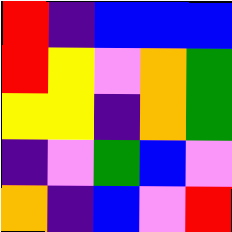[["red", "indigo", "blue", "blue", "blue"], ["red", "yellow", "violet", "orange", "green"], ["yellow", "yellow", "indigo", "orange", "green"], ["indigo", "violet", "green", "blue", "violet"], ["orange", "indigo", "blue", "violet", "red"]]